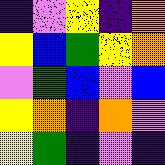[["indigo", "violet", "yellow", "indigo", "orange"], ["yellow", "blue", "green", "yellow", "orange"], ["violet", "green", "blue", "violet", "blue"], ["yellow", "orange", "indigo", "orange", "violet"], ["yellow", "green", "indigo", "violet", "indigo"]]